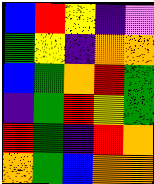[["blue", "red", "yellow", "indigo", "violet"], ["green", "yellow", "indigo", "orange", "orange"], ["blue", "green", "orange", "red", "green"], ["indigo", "green", "red", "yellow", "green"], ["red", "green", "indigo", "red", "orange"], ["orange", "green", "blue", "orange", "orange"]]